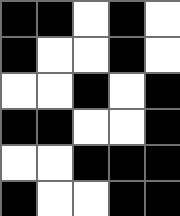[["black", "black", "white", "black", "white"], ["black", "white", "white", "black", "white"], ["white", "white", "black", "white", "black"], ["black", "black", "white", "white", "black"], ["white", "white", "black", "black", "black"], ["black", "white", "white", "black", "black"]]